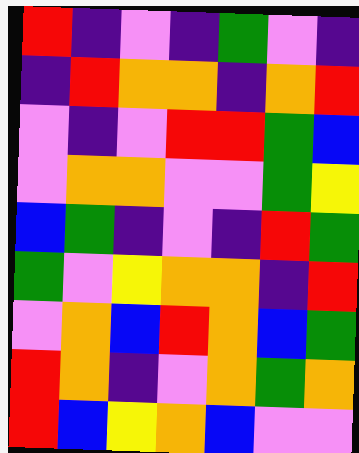[["red", "indigo", "violet", "indigo", "green", "violet", "indigo"], ["indigo", "red", "orange", "orange", "indigo", "orange", "red"], ["violet", "indigo", "violet", "red", "red", "green", "blue"], ["violet", "orange", "orange", "violet", "violet", "green", "yellow"], ["blue", "green", "indigo", "violet", "indigo", "red", "green"], ["green", "violet", "yellow", "orange", "orange", "indigo", "red"], ["violet", "orange", "blue", "red", "orange", "blue", "green"], ["red", "orange", "indigo", "violet", "orange", "green", "orange"], ["red", "blue", "yellow", "orange", "blue", "violet", "violet"]]